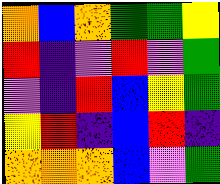[["orange", "blue", "orange", "green", "green", "yellow"], ["red", "indigo", "violet", "red", "violet", "green"], ["violet", "indigo", "red", "blue", "yellow", "green"], ["yellow", "red", "indigo", "blue", "red", "indigo"], ["orange", "orange", "orange", "blue", "violet", "green"]]